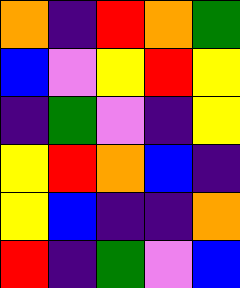[["orange", "indigo", "red", "orange", "green"], ["blue", "violet", "yellow", "red", "yellow"], ["indigo", "green", "violet", "indigo", "yellow"], ["yellow", "red", "orange", "blue", "indigo"], ["yellow", "blue", "indigo", "indigo", "orange"], ["red", "indigo", "green", "violet", "blue"]]